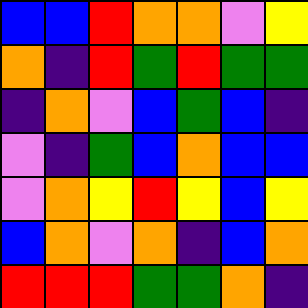[["blue", "blue", "red", "orange", "orange", "violet", "yellow"], ["orange", "indigo", "red", "green", "red", "green", "green"], ["indigo", "orange", "violet", "blue", "green", "blue", "indigo"], ["violet", "indigo", "green", "blue", "orange", "blue", "blue"], ["violet", "orange", "yellow", "red", "yellow", "blue", "yellow"], ["blue", "orange", "violet", "orange", "indigo", "blue", "orange"], ["red", "red", "red", "green", "green", "orange", "indigo"]]